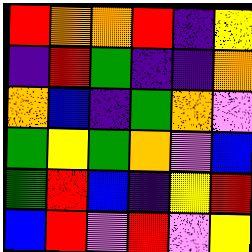[["red", "orange", "orange", "red", "indigo", "yellow"], ["indigo", "red", "green", "indigo", "indigo", "orange"], ["orange", "blue", "indigo", "green", "orange", "violet"], ["green", "yellow", "green", "orange", "violet", "blue"], ["green", "red", "blue", "indigo", "yellow", "red"], ["blue", "red", "violet", "red", "violet", "yellow"]]